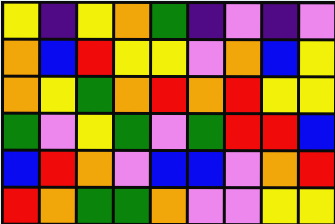[["yellow", "indigo", "yellow", "orange", "green", "indigo", "violet", "indigo", "violet"], ["orange", "blue", "red", "yellow", "yellow", "violet", "orange", "blue", "yellow"], ["orange", "yellow", "green", "orange", "red", "orange", "red", "yellow", "yellow"], ["green", "violet", "yellow", "green", "violet", "green", "red", "red", "blue"], ["blue", "red", "orange", "violet", "blue", "blue", "violet", "orange", "red"], ["red", "orange", "green", "green", "orange", "violet", "violet", "yellow", "yellow"]]